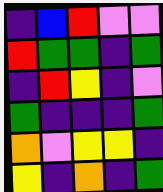[["indigo", "blue", "red", "violet", "violet"], ["red", "green", "green", "indigo", "green"], ["indigo", "red", "yellow", "indigo", "violet"], ["green", "indigo", "indigo", "indigo", "green"], ["orange", "violet", "yellow", "yellow", "indigo"], ["yellow", "indigo", "orange", "indigo", "green"]]